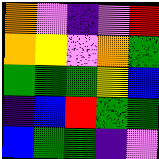[["orange", "violet", "indigo", "violet", "red"], ["orange", "yellow", "violet", "orange", "green"], ["green", "green", "green", "yellow", "blue"], ["indigo", "blue", "red", "green", "green"], ["blue", "green", "green", "indigo", "violet"]]